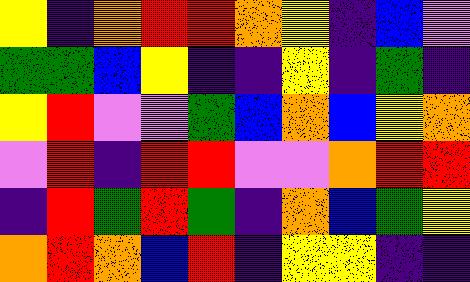[["yellow", "indigo", "orange", "red", "red", "orange", "yellow", "indigo", "blue", "violet"], ["green", "green", "blue", "yellow", "indigo", "indigo", "yellow", "indigo", "green", "indigo"], ["yellow", "red", "violet", "violet", "green", "blue", "orange", "blue", "yellow", "orange"], ["violet", "red", "indigo", "red", "red", "violet", "violet", "orange", "red", "red"], ["indigo", "red", "green", "red", "green", "indigo", "orange", "blue", "green", "yellow"], ["orange", "red", "orange", "blue", "red", "indigo", "yellow", "yellow", "indigo", "indigo"]]